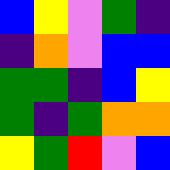[["blue", "yellow", "violet", "green", "indigo"], ["indigo", "orange", "violet", "blue", "blue"], ["green", "green", "indigo", "blue", "yellow"], ["green", "indigo", "green", "orange", "orange"], ["yellow", "green", "red", "violet", "blue"]]